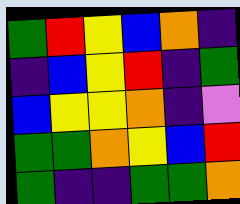[["green", "red", "yellow", "blue", "orange", "indigo"], ["indigo", "blue", "yellow", "red", "indigo", "green"], ["blue", "yellow", "yellow", "orange", "indigo", "violet"], ["green", "green", "orange", "yellow", "blue", "red"], ["green", "indigo", "indigo", "green", "green", "orange"]]